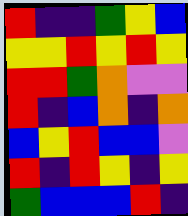[["red", "indigo", "indigo", "green", "yellow", "blue"], ["yellow", "yellow", "red", "yellow", "red", "yellow"], ["red", "red", "green", "orange", "violet", "violet"], ["red", "indigo", "blue", "orange", "indigo", "orange"], ["blue", "yellow", "red", "blue", "blue", "violet"], ["red", "indigo", "red", "yellow", "indigo", "yellow"], ["green", "blue", "blue", "blue", "red", "indigo"]]